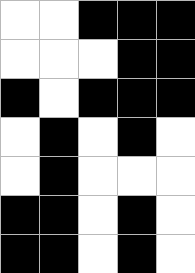[["white", "white", "black", "black", "black"], ["white", "white", "white", "black", "black"], ["black", "white", "black", "black", "black"], ["white", "black", "white", "black", "white"], ["white", "black", "white", "white", "white"], ["black", "black", "white", "black", "white"], ["black", "black", "white", "black", "white"]]